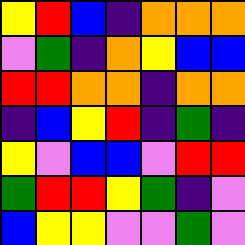[["yellow", "red", "blue", "indigo", "orange", "orange", "orange"], ["violet", "green", "indigo", "orange", "yellow", "blue", "blue"], ["red", "red", "orange", "orange", "indigo", "orange", "orange"], ["indigo", "blue", "yellow", "red", "indigo", "green", "indigo"], ["yellow", "violet", "blue", "blue", "violet", "red", "red"], ["green", "red", "red", "yellow", "green", "indigo", "violet"], ["blue", "yellow", "yellow", "violet", "violet", "green", "violet"]]